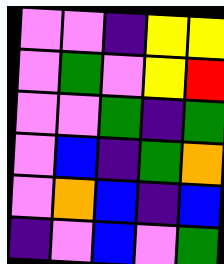[["violet", "violet", "indigo", "yellow", "yellow"], ["violet", "green", "violet", "yellow", "red"], ["violet", "violet", "green", "indigo", "green"], ["violet", "blue", "indigo", "green", "orange"], ["violet", "orange", "blue", "indigo", "blue"], ["indigo", "violet", "blue", "violet", "green"]]